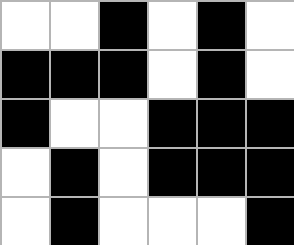[["white", "white", "black", "white", "black", "white"], ["black", "black", "black", "white", "black", "white"], ["black", "white", "white", "black", "black", "black"], ["white", "black", "white", "black", "black", "black"], ["white", "black", "white", "white", "white", "black"]]